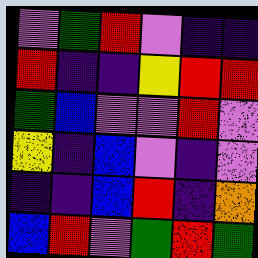[["violet", "green", "red", "violet", "indigo", "indigo"], ["red", "indigo", "indigo", "yellow", "red", "red"], ["green", "blue", "violet", "violet", "red", "violet"], ["yellow", "indigo", "blue", "violet", "indigo", "violet"], ["indigo", "indigo", "blue", "red", "indigo", "orange"], ["blue", "red", "violet", "green", "red", "green"]]